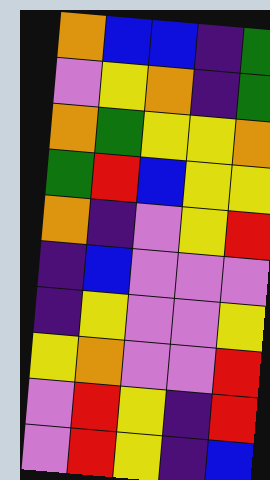[["orange", "blue", "blue", "indigo", "green"], ["violet", "yellow", "orange", "indigo", "green"], ["orange", "green", "yellow", "yellow", "orange"], ["green", "red", "blue", "yellow", "yellow"], ["orange", "indigo", "violet", "yellow", "red"], ["indigo", "blue", "violet", "violet", "violet"], ["indigo", "yellow", "violet", "violet", "yellow"], ["yellow", "orange", "violet", "violet", "red"], ["violet", "red", "yellow", "indigo", "red"], ["violet", "red", "yellow", "indigo", "blue"]]